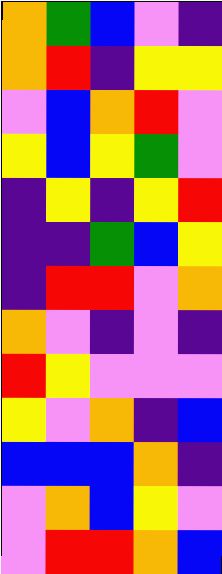[["orange", "green", "blue", "violet", "indigo"], ["orange", "red", "indigo", "yellow", "yellow"], ["violet", "blue", "orange", "red", "violet"], ["yellow", "blue", "yellow", "green", "violet"], ["indigo", "yellow", "indigo", "yellow", "red"], ["indigo", "indigo", "green", "blue", "yellow"], ["indigo", "red", "red", "violet", "orange"], ["orange", "violet", "indigo", "violet", "indigo"], ["red", "yellow", "violet", "violet", "violet"], ["yellow", "violet", "orange", "indigo", "blue"], ["blue", "blue", "blue", "orange", "indigo"], ["violet", "orange", "blue", "yellow", "violet"], ["violet", "red", "red", "orange", "blue"]]